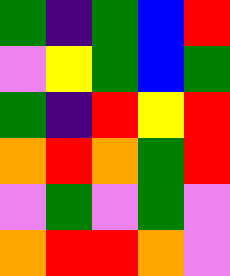[["green", "indigo", "green", "blue", "red"], ["violet", "yellow", "green", "blue", "green"], ["green", "indigo", "red", "yellow", "red"], ["orange", "red", "orange", "green", "red"], ["violet", "green", "violet", "green", "violet"], ["orange", "red", "red", "orange", "violet"]]